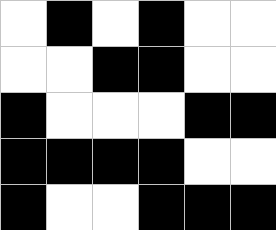[["white", "black", "white", "black", "white", "white"], ["white", "white", "black", "black", "white", "white"], ["black", "white", "white", "white", "black", "black"], ["black", "black", "black", "black", "white", "white"], ["black", "white", "white", "black", "black", "black"]]